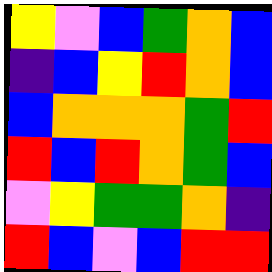[["yellow", "violet", "blue", "green", "orange", "blue"], ["indigo", "blue", "yellow", "red", "orange", "blue"], ["blue", "orange", "orange", "orange", "green", "red"], ["red", "blue", "red", "orange", "green", "blue"], ["violet", "yellow", "green", "green", "orange", "indigo"], ["red", "blue", "violet", "blue", "red", "red"]]